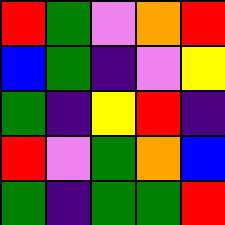[["red", "green", "violet", "orange", "red"], ["blue", "green", "indigo", "violet", "yellow"], ["green", "indigo", "yellow", "red", "indigo"], ["red", "violet", "green", "orange", "blue"], ["green", "indigo", "green", "green", "red"]]